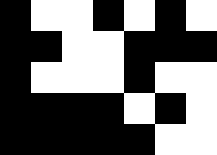[["black", "white", "white", "black", "white", "black", "white"], ["black", "black", "white", "white", "black", "black", "black"], ["black", "white", "white", "white", "black", "white", "white"], ["black", "black", "black", "black", "white", "black", "white"], ["black", "black", "black", "black", "black", "white", "white"]]